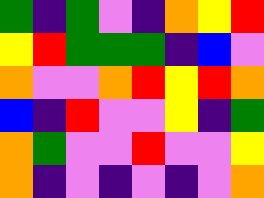[["green", "indigo", "green", "violet", "indigo", "orange", "yellow", "red"], ["yellow", "red", "green", "green", "green", "indigo", "blue", "violet"], ["orange", "violet", "violet", "orange", "red", "yellow", "red", "orange"], ["blue", "indigo", "red", "violet", "violet", "yellow", "indigo", "green"], ["orange", "green", "violet", "violet", "red", "violet", "violet", "yellow"], ["orange", "indigo", "violet", "indigo", "violet", "indigo", "violet", "orange"]]